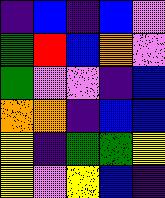[["indigo", "blue", "indigo", "blue", "violet"], ["green", "red", "blue", "orange", "violet"], ["green", "violet", "violet", "indigo", "blue"], ["orange", "orange", "indigo", "blue", "blue"], ["yellow", "indigo", "green", "green", "yellow"], ["yellow", "violet", "yellow", "blue", "indigo"]]